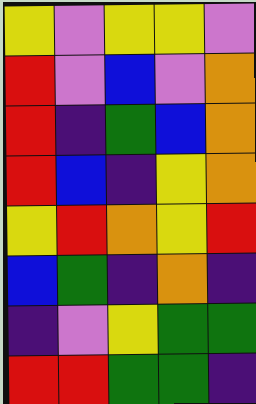[["yellow", "violet", "yellow", "yellow", "violet"], ["red", "violet", "blue", "violet", "orange"], ["red", "indigo", "green", "blue", "orange"], ["red", "blue", "indigo", "yellow", "orange"], ["yellow", "red", "orange", "yellow", "red"], ["blue", "green", "indigo", "orange", "indigo"], ["indigo", "violet", "yellow", "green", "green"], ["red", "red", "green", "green", "indigo"]]